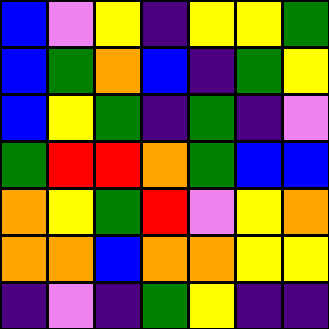[["blue", "violet", "yellow", "indigo", "yellow", "yellow", "green"], ["blue", "green", "orange", "blue", "indigo", "green", "yellow"], ["blue", "yellow", "green", "indigo", "green", "indigo", "violet"], ["green", "red", "red", "orange", "green", "blue", "blue"], ["orange", "yellow", "green", "red", "violet", "yellow", "orange"], ["orange", "orange", "blue", "orange", "orange", "yellow", "yellow"], ["indigo", "violet", "indigo", "green", "yellow", "indigo", "indigo"]]